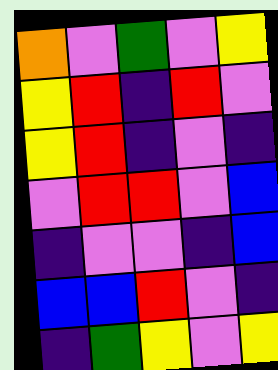[["orange", "violet", "green", "violet", "yellow"], ["yellow", "red", "indigo", "red", "violet"], ["yellow", "red", "indigo", "violet", "indigo"], ["violet", "red", "red", "violet", "blue"], ["indigo", "violet", "violet", "indigo", "blue"], ["blue", "blue", "red", "violet", "indigo"], ["indigo", "green", "yellow", "violet", "yellow"]]